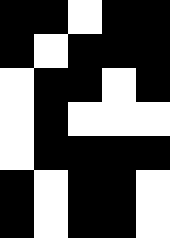[["black", "black", "white", "black", "black"], ["black", "white", "black", "black", "black"], ["white", "black", "black", "white", "black"], ["white", "black", "white", "white", "white"], ["white", "black", "black", "black", "black"], ["black", "white", "black", "black", "white"], ["black", "white", "black", "black", "white"]]